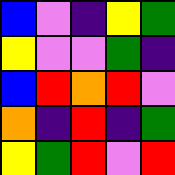[["blue", "violet", "indigo", "yellow", "green"], ["yellow", "violet", "violet", "green", "indigo"], ["blue", "red", "orange", "red", "violet"], ["orange", "indigo", "red", "indigo", "green"], ["yellow", "green", "red", "violet", "red"]]